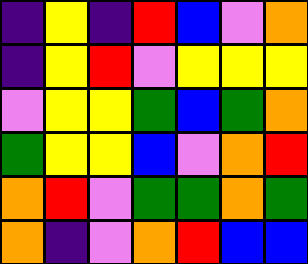[["indigo", "yellow", "indigo", "red", "blue", "violet", "orange"], ["indigo", "yellow", "red", "violet", "yellow", "yellow", "yellow"], ["violet", "yellow", "yellow", "green", "blue", "green", "orange"], ["green", "yellow", "yellow", "blue", "violet", "orange", "red"], ["orange", "red", "violet", "green", "green", "orange", "green"], ["orange", "indigo", "violet", "orange", "red", "blue", "blue"]]